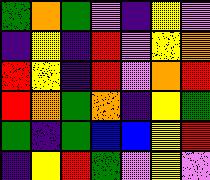[["green", "orange", "green", "violet", "indigo", "yellow", "violet"], ["indigo", "yellow", "indigo", "red", "violet", "yellow", "orange"], ["red", "yellow", "indigo", "red", "violet", "orange", "red"], ["red", "orange", "green", "orange", "indigo", "yellow", "green"], ["green", "indigo", "green", "blue", "blue", "yellow", "red"], ["indigo", "yellow", "red", "green", "violet", "yellow", "violet"]]